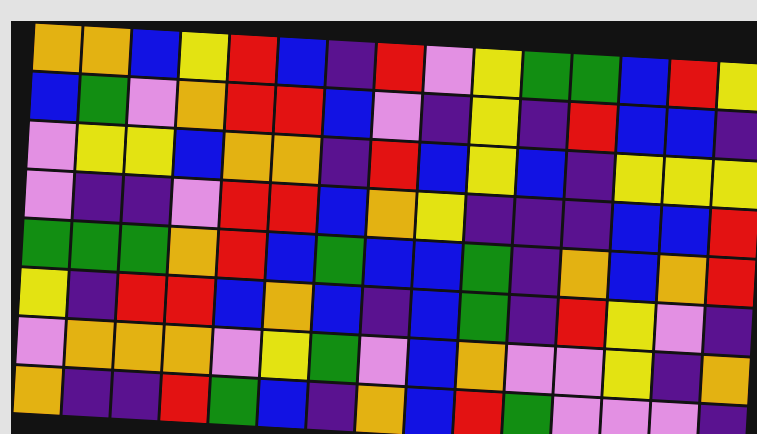[["orange", "orange", "blue", "yellow", "red", "blue", "indigo", "red", "violet", "yellow", "green", "green", "blue", "red", "yellow"], ["blue", "green", "violet", "orange", "red", "red", "blue", "violet", "indigo", "yellow", "indigo", "red", "blue", "blue", "indigo"], ["violet", "yellow", "yellow", "blue", "orange", "orange", "indigo", "red", "blue", "yellow", "blue", "indigo", "yellow", "yellow", "yellow"], ["violet", "indigo", "indigo", "violet", "red", "red", "blue", "orange", "yellow", "indigo", "indigo", "indigo", "blue", "blue", "red"], ["green", "green", "green", "orange", "red", "blue", "green", "blue", "blue", "green", "indigo", "orange", "blue", "orange", "red"], ["yellow", "indigo", "red", "red", "blue", "orange", "blue", "indigo", "blue", "green", "indigo", "red", "yellow", "violet", "indigo"], ["violet", "orange", "orange", "orange", "violet", "yellow", "green", "violet", "blue", "orange", "violet", "violet", "yellow", "indigo", "orange"], ["orange", "indigo", "indigo", "red", "green", "blue", "indigo", "orange", "blue", "red", "green", "violet", "violet", "violet", "indigo"]]